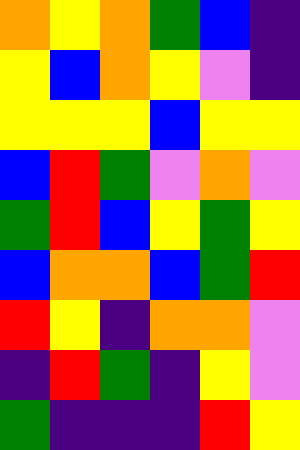[["orange", "yellow", "orange", "green", "blue", "indigo"], ["yellow", "blue", "orange", "yellow", "violet", "indigo"], ["yellow", "yellow", "yellow", "blue", "yellow", "yellow"], ["blue", "red", "green", "violet", "orange", "violet"], ["green", "red", "blue", "yellow", "green", "yellow"], ["blue", "orange", "orange", "blue", "green", "red"], ["red", "yellow", "indigo", "orange", "orange", "violet"], ["indigo", "red", "green", "indigo", "yellow", "violet"], ["green", "indigo", "indigo", "indigo", "red", "yellow"]]